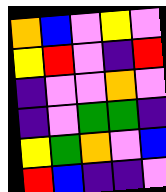[["orange", "blue", "violet", "yellow", "violet"], ["yellow", "red", "violet", "indigo", "red"], ["indigo", "violet", "violet", "orange", "violet"], ["indigo", "violet", "green", "green", "indigo"], ["yellow", "green", "orange", "violet", "blue"], ["red", "blue", "indigo", "indigo", "violet"]]